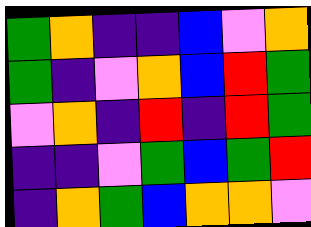[["green", "orange", "indigo", "indigo", "blue", "violet", "orange"], ["green", "indigo", "violet", "orange", "blue", "red", "green"], ["violet", "orange", "indigo", "red", "indigo", "red", "green"], ["indigo", "indigo", "violet", "green", "blue", "green", "red"], ["indigo", "orange", "green", "blue", "orange", "orange", "violet"]]